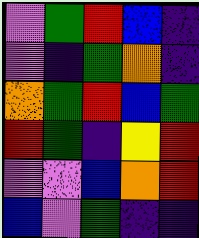[["violet", "green", "red", "blue", "indigo"], ["violet", "indigo", "green", "orange", "indigo"], ["orange", "green", "red", "blue", "green"], ["red", "green", "indigo", "yellow", "red"], ["violet", "violet", "blue", "orange", "red"], ["blue", "violet", "green", "indigo", "indigo"]]